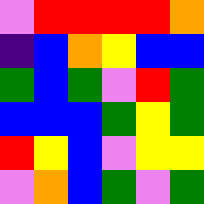[["violet", "red", "red", "red", "red", "orange"], ["indigo", "blue", "orange", "yellow", "blue", "blue"], ["green", "blue", "green", "violet", "red", "green"], ["blue", "blue", "blue", "green", "yellow", "green"], ["red", "yellow", "blue", "violet", "yellow", "yellow"], ["violet", "orange", "blue", "green", "violet", "green"]]